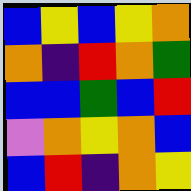[["blue", "yellow", "blue", "yellow", "orange"], ["orange", "indigo", "red", "orange", "green"], ["blue", "blue", "green", "blue", "red"], ["violet", "orange", "yellow", "orange", "blue"], ["blue", "red", "indigo", "orange", "yellow"]]